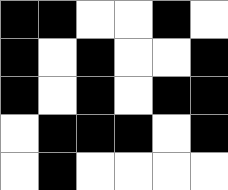[["black", "black", "white", "white", "black", "white"], ["black", "white", "black", "white", "white", "black"], ["black", "white", "black", "white", "black", "black"], ["white", "black", "black", "black", "white", "black"], ["white", "black", "white", "white", "white", "white"]]